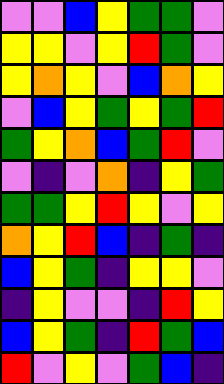[["violet", "violet", "blue", "yellow", "green", "green", "violet"], ["yellow", "yellow", "violet", "yellow", "red", "green", "violet"], ["yellow", "orange", "yellow", "violet", "blue", "orange", "yellow"], ["violet", "blue", "yellow", "green", "yellow", "green", "red"], ["green", "yellow", "orange", "blue", "green", "red", "violet"], ["violet", "indigo", "violet", "orange", "indigo", "yellow", "green"], ["green", "green", "yellow", "red", "yellow", "violet", "yellow"], ["orange", "yellow", "red", "blue", "indigo", "green", "indigo"], ["blue", "yellow", "green", "indigo", "yellow", "yellow", "violet"], ["indigo", "yellow", "violet", "violet", "indigo", "red", "yellow"], ["blue", "yellow", "green", "indigo", "red", "green", "blue"], ["red", "violet", "yellow", "violet", "green", "blue", "indigo"]]